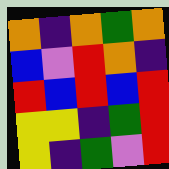[["orange", "indigo", "orange", "green", "orange"], ["blue", "violet", "red", "orange", "indigo"], ["red", "blue", "red", "blue", "red"], ["yellow", "yellow", "indigo", "green", "red"], ["yellow", "indigo", "green", "violet", "red"]]